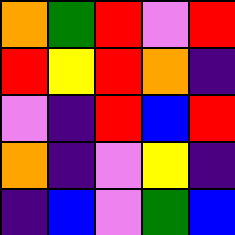[["orange", "green", "red", "violet", "red"], ["red", "yellow", "red", "orange", "indigo"], ["violet", "indigo", "red", "blue", "red"], ["orange", "indigo", "violet", "yellow", "indigo"], ["indigo", "blue", "violet", "green", "blue"]]